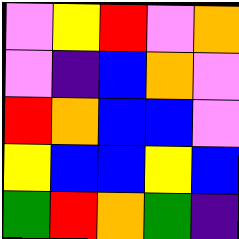[["violet", "yellow", "red", "violet", "orange"], ["violet", "indigo", "blue", "orange", "violet"], ["red", "orange", "blue", "blue", "violet"], ["yellow", "blue", "blue", "yellow", "blue"], ["green", "red", "orange", "green", "indigo"]]